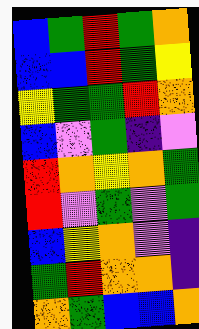[["blue", "green", "red", "green", "orange"], ["blue", "blue", "red", "green", "yellow"], ["yellow", "green", "green", "red", "orange"], ["blue", "violet", "green", "indigo", "violet"], ["red", "orange", "yellow", "orange", "green"], ["red", "violet", "green", "violet", "green"], ["blue", "yellow", "orange", "violet", "indigo"], ["green", "red", "orange", "orange", "indigo"], ["orange", "green", "blue", "blue", "orange"]]